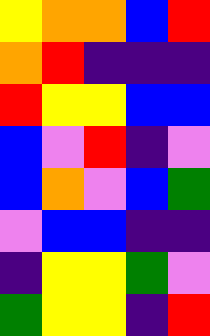[["yellow", "orange", "orange", "blue", "red"], ["orange", "red", "indigo", "indigo", "indigo"], ["red", "yellow", "yellow", "blue", "blue"], ["blue", "violet", "red", "indigo", "violet"], ["blue", "orange", "violet", "blue", "green"], ["violet", "blue", "blue", "indigo", "indigo"], ["indigo", "yellow", "yellow", "green", "violet"], ["green", "yellow", "yellow", "indigo", "red"]]